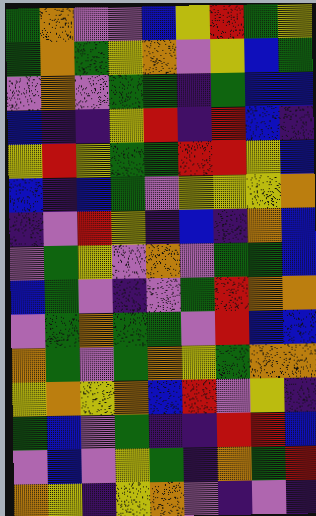[["green", "orange", "violet", "violet", "blue", "yellow", "red", "green", "yellow"], ["green", "orange", "green", "yellow", "orange", "violet", "yellow", "blue", "green"], ["violet", "orange", "violet", "green", "green", "indigo", "green", "blue", "blue"], ["blue", "indigo", "indigo", "yellow", "red", "indigo", "red", "blue", "indigo"], ["yellow", "red", "yellow", "green", "green", "red", "red", "yellow", "blue"], ["blue", "indigo", "blue", "green", "violet", "yellow", "yellow", "yellow", "orange"], ["indigo", "violet", "red", "yellow", "indigo", "blue", "indigo", "orange", "blue"], ["violet", "green", "yellow", "violet", "orange", "violet", "green", "green", "blue"], ["blue", "green", "violet", "indigo", "violet", "green", "red", "orange", "orange"], ["violet", "green", "orange", "green", "green", "violet", "red", "blue", "blue"], ["orange", "green", "violet", "green", "orange", "yellow", "green", "orange", "orange"], ["yellow", "orange", "yellow", "orange", "blue", "red", "violet", "yellow", "indigo"], ["green", "blue", "violet", "green", "indigo", "indigo", "red", "red", "blue"], ["violet", "blue", "violet", "yellow", "green", "indigo", "orange", "green", "red"], ["orange", "yellow", "indigo", "yellow", "orange", "violet", "indigo", "violet", "indigo"]]